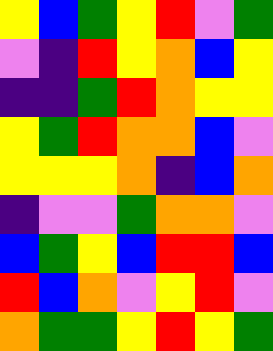[["yellow", "blue", "green", "yellow", "red", "violet", "green"], ["violet", "indigo", "red", "yellow", "orange", "blue", "yellow"], ["indigo", "indigo", "green", "red", "orange", "yellow", "yellow"], ["yellow", "green", "red", "orange", "orange", "blue", "violet"], ["yellow", "yellow", "yellow", "orange", "indigo", "blue", "orange"], ["indigo", "violet", "violet", "green", "orange", "orange", "violet"], ["blue", "green", "yellow", "blue", "red", "red", "blue"], ["red", "blue", "orange", "violet", "yellow", "red", "violet"], ["orange", "green", "green", "yellow", "red", "yellow", "green"]]